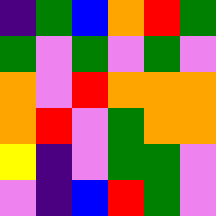[["indigo", "green", "blue", "orange", "red", "green"], ["green", "violet", "green", "violet", "green", "violet"], ["orange", "violet", "red", "orange", "orange", "orange"], ["orange", "red", "violet", "green", "orange", "orange"], ["yellow", "indigo", "violet", "green", "green", "violet"], ["violet", "indigo", "blue", "red", "green", "violet"]]